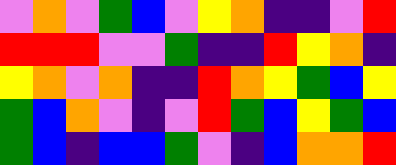[["violet", "orange", "violet", "green", "blue", "violet", "yellow", "orange", "indigo", "indigo", "violet", "red"], ["red", "red", "red", "violet", "violet", "green", "indigo", "indigo", "red", "yellow", "orange", "indigo"], ["yellow", "orange", "violet", "orange", "indigo", "indigo", "red", "orange", "yellow", "green", "blue", "yellow"], ["green", "blue", "orange", "violet", "indigo", "violet", "red", "green", "blue", "yellow", "green", "blue"], ["green", "blue", "indigo", "blue", "blue", "green", "violet", "indigo", "blue", "orange", "orange", "red"]]